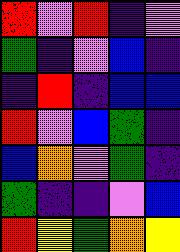[["red", "violet", "red", "indigo", "violet"], ["green", "indigo", "violet", "blue", "indigo"], ["indigo", "red", "indigo", "blue", "blue"], ["red", "violet", "blue", "green", "indigo"], ["blue", "orange", "violet", "green", "indigo"], ["green", "indigo", "indigo", "violet", "blue"], ["red", "yellow", "green", "orange", "yellow"]]